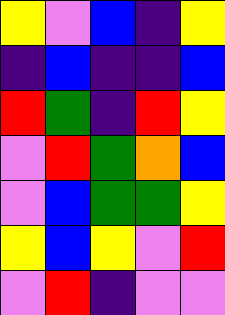[["yellow", "violet", "blue", "indigo", "yellow"], ["indigo", "blue", "indigo", "indigo", "blue"], ["red", "green", "indigo", "red", "yellow"], ["violet", "red", "green", "orange", "blue"], ["violet", "blue", "green", "green", "yellow"], ["yellow", "blue", "yellow", "violet", "red"], ["violet", "red", "indigo", "violet", "violet"]]